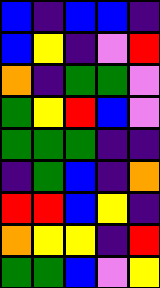[["blue", "indigo", "blue", "blue", "indigo"], ["blue", "yellow", "indigo", "violet", "red"], ["orange", "indigo", "green", "green", "violet"], ["green", "yellow", "red", "blue", "violet"], ["green", "green", "green", "indigo", "indigo"], ["indigo", "green", "blue", "indigo", "orange"], ["red", "red", "blue", "yellow", "indigo"], ["orange", "yellow", "yellow", "indigo", "red"], ["green", "green", "blue", "violet", "yellow"]]